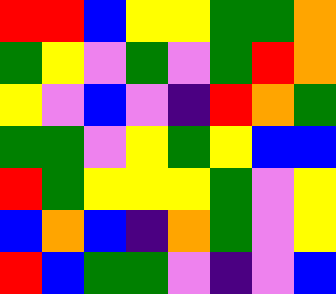[["red", "red", "blue", "yellow", "yellow", "green", "green", "orange"], ["green", "yellow", "violet", "green", "violet", "green", "red", "orange"], ["yellow", "violet", "blue", "violet", "indigo", "red", "orange", "green"], ["green", "green", "violet", "yellow", "green", "yellow", "blue", "blue"], ["red", "green", "yellow", "yellow", "yellow", "green", "violet", "yellow"], ["blue", "orange", "blue", "indigo", "orange", "green", "violet", "yellow"], ["red", "blue", "green", "green", "violet", "indigo", "violet", "blue"]]